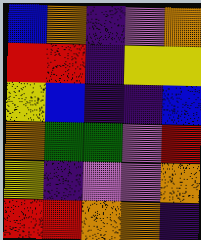[["blue", "orange", "indigo", "violet", "orange"], ["red", "red", "indigo", "yellow", "yellow"], ["yellow", "blue", "indigo", "indigo", "blue"], ["orange", "green", "green", "violet", "red"], ["yellow", "indigo", "violet", "violet", "orange"], ["red", "red", "orange", "orange", "indigo"]]